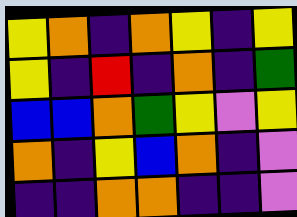[["yellow", "orange", "indigo", "orange", "yellow", "indigo", "yellow"], ["yellow", "indigo", "red", "indigo", "orange", "indigo", "green"], ["blue", "blue", "orange", "green", "yellow", "violet", "yellow"], ["orange", "indigo", "yellow", "blue", "orange", "indigo", "violet"], ["indigo", "indigo", "orange", "orange", "indigo", "indigo", "violet"]]